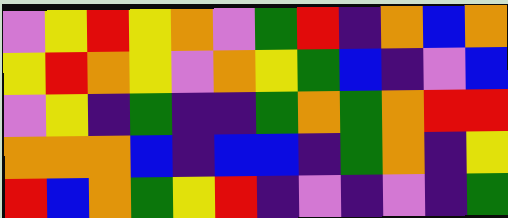[["violet", "yellow", "red", "yellow", "orange", "violet", "green", "red", "indigo", "orange", "blue", "orange"], ["yellow", "red", "orange", "yellow", "violet", "orange", "yellow", "green", "blue", "indigo", "violet", "blue"], ["violet", "yellow", "indigo", "green", "indigo", "indigo", "green", "orange", "green", "orange", "red", "red"], ["orange", "orange", "orange", "blue", "indigo", "blue", "blue", "indigo", "green", "orange", "indigo", "yellow"], ["red", "blue", "orange", "green", "yellow", "red", "indigo", "violet", "indigo", "violet", "indigo", "green"]]